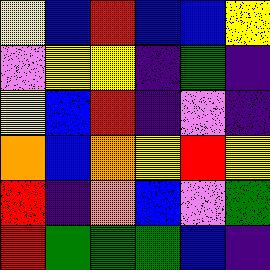[["yellow", "blue", "red", "blue", "blue", "yellow"], ["violet", "yellow", "yellow", "indigo", "green", "indigo"], ["yellow", "blue", "red", "indigo", "violet", "indigo"], ["orange", "blue", "orange", "yellow", "red", "yellow"], ["red", "indigo", "orange", "blue", "violet", "green"], ["red", "green", "green", "green", "blue", "indigo"]]